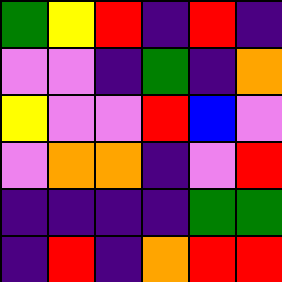[["green", "yellow", "red", "indigo", "red", "indigo"], ["violet", "violet", "indigo", "green", "indigo", "orange"], ["yellow", "violet", "violet", "red", "blue", "violet"], ["violet", "orange", "orange", "indigo", "violet", "red"], ["indigo", "indigo", "indigo", "indigo", "green", "green"], ["indigo", "red", "indigo", "orange", "red", "red"]]